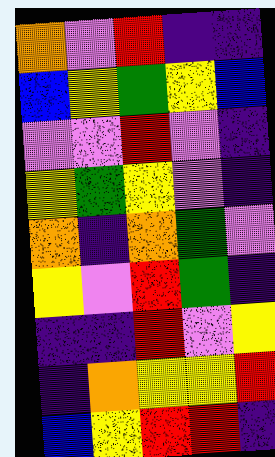[["orange", "violet", "red", "indigo", "indigo"], ["blue", "yellow", "green", "yellow", "blue"], ["violet", "violet", "red", "violet", "indigo"], ["yellow", "green", "yellow", "violet", "indigo"], ["orange", "indigo", "orange", "green", "violet"], ["yellow", "violet", "red", "green", "indigo"], ["indigo", "indigo", "red", "violet", "yellow"], ["indigo", "orange", "yellow", "yellow", "red"], ["blue", "yellow", "red", "red", "indigo"]]